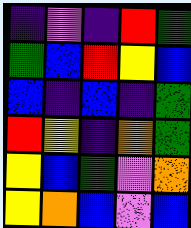[["indigo", "violet", "indigo", "red", "green"], ["green", "blue", "red", "yellow", "blue"], ["blue", "indigo", "blue", "indigo", "green"], ["red", "yellow", "indigo", "orange", "green"], ["yellow", "blue", "green", "violet", "orange"], ["yellow", "orange", "blue", "violet", "blue"]]